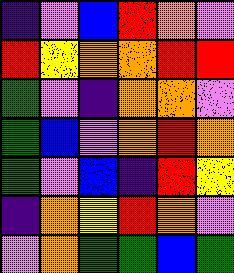[["indigo", "violet", "blue", "red", "orange", "violet"], ["red", "yellow", "orange", "orange", "red", "red"], ["green", "violet", "indigo", "orange", "orange", "violet"], ["green", "blue", "violet", "orange", "red", "orange"], ["green", "violet", "blue", "indigo", "red", "yellow"], ["indigo", "orange", "yellow", "red", "orange", "violet"], ["violet", "orange", "green", "green", "blue", "green"]]